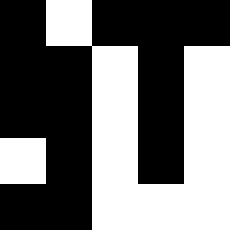[["black", "white", "black", "black", "black"], ["black", "black", "white", "black", "white"], ["black", "black", "white", "black", "white"], ["white", "black", "white", "black", "white"], ["black", "black", "white", "white", "white"]]